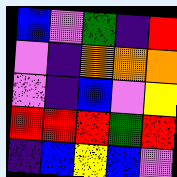[["blue", "violet", "green", "indigo", "red"], ["violet", "indigo", "orange", "orange", "orange"], ["violet", "indigo", "blue", "violet", "yellow"], ["red", "red", "red", "green", "red"], ["indigo", "blue", "yellow", "blue", "violet"]]